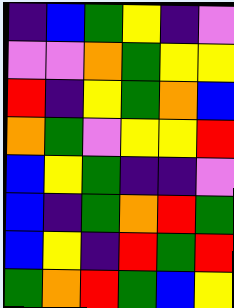[["indigo", "blue", "green", "yellow", "indigo", "violet"], ["violet", "violet", "orange", "green", "yellow", "yellow"], ["red", "indigo", "yellow", "green", "orange", "blue"], ["orange", "green", "violet", "yellow", "yellow", "red"], ["blue", "yellow", "green", "indigo", "indigo", "violet"], ["blue", "indigo", "green", "orange", "red", "green"], ["blue", "yellow", "indigo", "red", "green", "red"], ["green", "orange", "red", "green", "blue", "yellow"]]